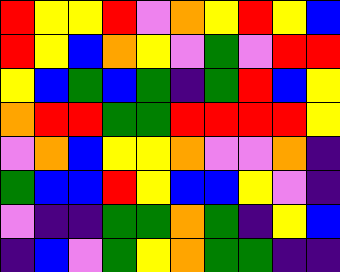[["red", "yellow", "yellow", "red", "violet", "orange", "yellow", "red", "yellow", "blue"], ["red", "yellow", "blue", "orange", "yellow", "violet", "green", "violet", "red", "red"], ["yellow", "blue", "green", "blue", "green", "indigo", "green", "red", "blue", "yellow"], ["orange", "red", "red", "green", "green", "red", "red", "red", "red", "yellow"], ["violet", "orange", "blue", "yellow", "yellow", "orange", "violet", "violet", "orange", "indigo"], ["green", "blue", "blue", "red", "yellow", "blue", "blue", "yellow", "violet", "indigo"], ["violet", "indigo", "indigo", "green", "green", "orange", "green", "indigo", "yellow", "blue"], ["indigo", "blue", "violet", "green", "yellow", "orange", "green", "green", "indigo", "indigo"]]